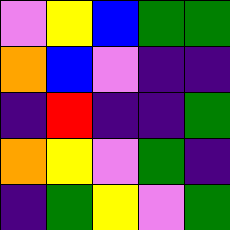[["violet", "yellow", "blue", "green", "green"], ["orange", "blue", "violet", "indigo", "indigo"], ["indigo", "red", "indigo", "indigo", "green"], ["orange", "yellow", "violet", "green", "indigo"], ["indigo", "green", "yellow", "violet", "green"]]